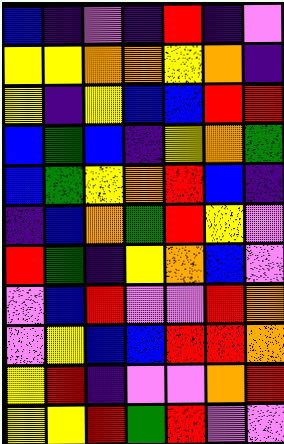[["blue", "indigo", "violet", "indigo", "red", "indigo", "violet"], ["yellow", "yellow", "orange", "orange", "yellow", "orange", "indigo"], ["yellow", "indigo", "yellow", "blue", "blue", "red", "red"], ["blue", "green", "blue", "indigo", "yellow", "orange", "green"], ["blue", "green", "yellow", "orange", "red", "blue", "indigo"], ["indigo", "blue", "orange", "green", "red", "yellow", "violet"], ["red", "green", "indigo", "yellow", "orange", "blue", "violet"], ["violet", "blue", "red", "violet", "violet", "red", "orange"], ["violet", "yellow", "blue", "blue", "red", "red", "orange"], ["yellow", "red", "indigo", "violet", "violet", "orange", "red"], ["yellow", "yellow", "red", "green", "red", "violet", "violet"]]